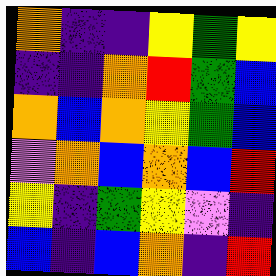[["orange", "indigo", "indigo", "yellow", "green", "yellow"], ["indigo", "indigo", "orange", "red", "green", "blue"], ["orange", "blue", "orange", "yellow", "green", "blue"], ["violet", "orange", "blue", "orange", "blue", "red"], ["yellow", "indigo", "green", "yellow", "violet", "indigo"], ["blue", "indigo", "blue", "orange", "indigo", "red"]]